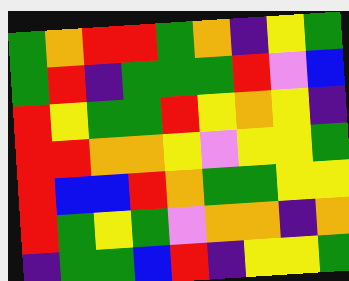[["green", "orange", "red", "red", "green", "orange", "indigo", "yellow", "green"], ["green", "red", "indigo", "green", "green", "green", "red", "violet", "blue"], ["red", "yellow", "green", "green", "red", "yellow", "orange", "yellow", "indigo"], ["red", "red", "orange", "orange", "yellow", "violet", "yellow", "yellow", "green"], ["red", "blue", "blue", "red", "orange", "green", "green", "yellow", "yellow"], ["red", "green", "yellow", "green", "violet", "orange", "orange", "indigo", "orange"], ["indigo", "green", "green", "blue", "red", "indigo", "yellow", "yellow", "green"]]